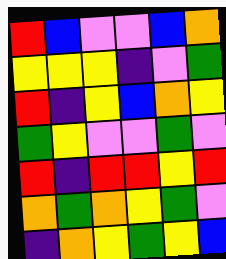[["red", "blue", "violet", "violet", "blue", "orange"], ["yellow", "yellow", "yellow", "indigo", "violet", "green"], ["red", "indigo", "yellow", "blue", "orange", "yellow"], ["green", "yellow", "violet", "violet", "green", "violet"], ["red", "indigo", "red", "red", "yellow", "red"], ["orange", "green", "orange", "yellow", "green", "violet"], ["indigo", "orange", "yellow", "green", "yellow", "blue"]]